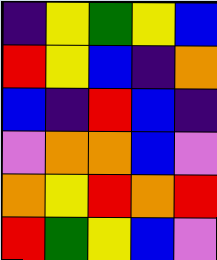[["indigo", "yellow", "green", "yellow", "blue"], ["red", "yellow", "blue", "indigo", "orange"], ["blue", "indigo", "red", "blue", "indigo"], ["violet", "orange", "orange", "blue", "violet"], ["orange", "yellow", "red", "orange", "red"], ["red", "green", "yellow", "blue", "violet"]]